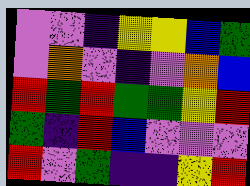[["violet", "violet", "indigo", "yellow", "yellow", "blue", "green"], ["violet", "orange", "violet", "indigo", "violet", "orange", "blue"], ["red", "green", "red", "green", "green", "yellow", "red"], ["green", "indigo", "red", "blue", "violet", "violet", "violet"], ["red", "violet", "green", "indigo", "indigo", "yellow", "red"]]